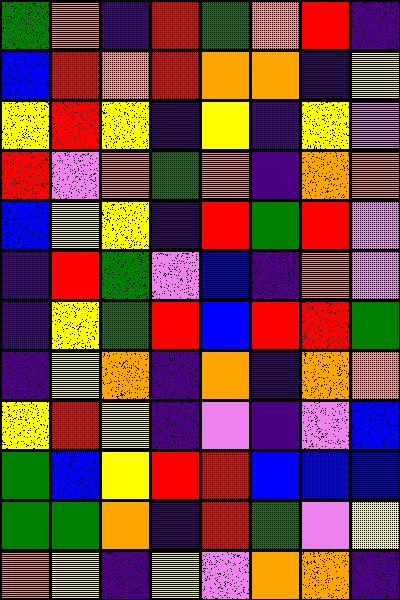[["green", "orange", "indigo", "red", "green", "orange", "red", "indigo"], ["blue", "red", "orange", "red", "orange", "orange", "indigo", "yellow"], ["yellow", "red", "yellow", "indigo", "yellow", "indigo", "yellow", "violet"], ["red", "violet", "orange", "green", "orange", "indigo", "orange", "orange"], ["blue", "yellow", "yellow", "indigo", "red", "green", "red", "violet"], ["indigo", "red", "green", "violet", "blue", "indigo", "orange", "violet"], ["indigo", "yellow", "green", "red", "blue", "red", "red", "green"], ["indigo", "yellow", "orange", "indigo", "orange", "indigo", "orange", "orange"], ["yellow", "red", "yellow", "indigo", "violet", "indigo", "violet", "blue"], ["green", "blue", "yellow", "red", "red", "blue", "blue", "blue"], ["green", "green", "orange", "indigo", "red", "green", "violet", "yellow"], ["orange", "yellow", "indigo", "yellow", "violet", "orange", "orange", "indigo"]]